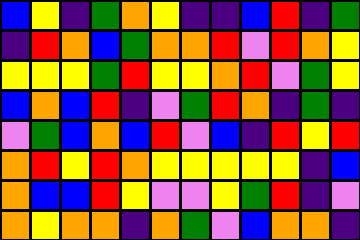[["blue", "yellow", "indigo", "green", "orange", "yellow", "indigo", "indigo", "blue", "red", "indigo", "green"], ["indigo", "red", "orange", "blue", "green", "orange", "orange", "red", "violet", "red", "orange", "yellow"], ["yellow", "yellow", "yellow", "green", "red", "yellow", "yellow", "orange", "red", "violet", "green", "yellow"], ["blue", "orange", "blue", "red", "indigo", "violet", "green", "red", "orange", "indigo", "green", "indigo"], ["violet", "green", "blue", "orange", "blue", "red", "violet", "blue", "indigo", "red", "yellow", "red"], ["orange", "red", "yellow", "red", "orange", "yellow", "yellow", "yellow", "yellow", "yellow", "indigo", "blue"], ["orange", "blue", "blue", "red", "yellow", "violet", "violet", "yellow", "green", "red", "indigo", "violet"], ["orange", "yellow", "orange", "orange", "indigo", "orange", "green", "violet", "blue", "orange", "orange", "indigo"]]